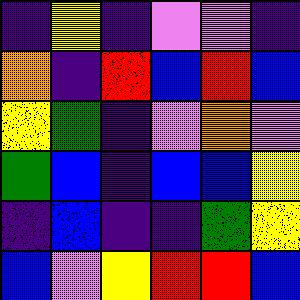[["indigo", "yellow", "indigo", "violet", "violet", "indigo"], ["orange", "indigo", "red", "blue", "red", "blue"], ["yellow", "green", "indigo", "violet", "orange", "violet"], ["green", "blue", "indigo", "blue", "blue", "yellow"], ["indigo", "blue", "indigo", "indigo", "green", "yellow"], ["blue", "violet", "yellow", "red", "red", "blue"]]